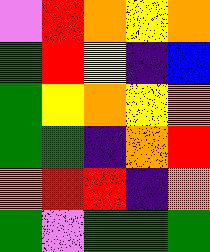[["violet", "red", "orange", "yellow", "orange"], ["green", "red", "yellow", "indigo", "blue"], ["green", "yellow", "orange", "yellow", "orange"], ["green", "green", "indigo", "orange", "red"], ["orange", "red", "red", "indigo", "orange"], ["green", "violet", "green", "green", "green"]]